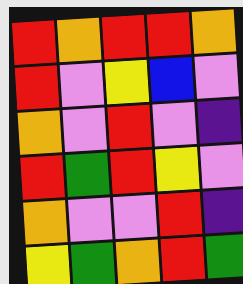[["red", "orange", "red", "red", "orange"], ["red", "violet", "yellow", "blue", "violet"], ["orange", "violet", "red", "violet", "indigo"], ["red", "green", "red", "yellow", "violet"], ["orange", "violet", "violet", "red", "indigo"], ["yellow", "green", "orange", "red", "green"]]